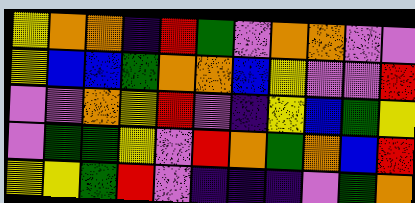[["yellow", "orange", "orange", "indigo", "red", "green", "violet", "orange", "orange", "violet", "violet"], ["yellow", "blue", "blue", "green", "orange", "orange", "blue", "yellow", "violet", "violet", "red"], ["violet", "violet", "orange", "yellow", "red", "violet", "indigo", "yellow", "blue", "green", "yellow"], ["violet", "green", "green", "yellow", "violet", "red", "orange", "green", "orange", "blue", "red"], ["yellow", "yellow", "green", "red", "violet", "indigo", "indigo", "indigo", "violet", "green", "orange"]]